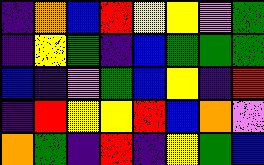[["indigo", "orange", "blue", "red", "yellow", "yellow", "violet", "green"], ["indigo", "yellow", "green", "indigo", "blue", "green", "green", "green"], ["blue", "indigo", "violet", "green", "blue", "yellow", "indigo", "red"], ["indigo", "red", "yellow", "yellow", "red", "blue", "orange", "violet"], ["orange", "green", "indigo", "red", "indigo", "yellow", "green", "blue"]]